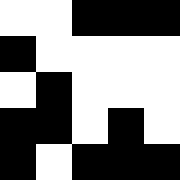[["white", "white", "black", "black", "black"], ["black", "white", "white", "white", "white"], ["white", "black", "white", "white", "white"], ["black", "black", "white", "black", "white"], ["black", "white", "black", "black", "black"]]